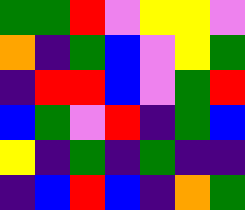[["green", "green", "red", "violet", "yellow", "yellow", "violet"], ["orange", "indigo", "green", "blue", "violet", "yellow", "green"], ["indigo", "red", "red", "blue", "violet", "green", "red"], ["blue", "green", "violet", "red", "indigo", "green", "blue"], ["yellow", "indigo", "green", "indigo", "green", "indigo", "indigo"], ["indigo", "blue", "red", "blue", "indigo", "orange", "green"]]